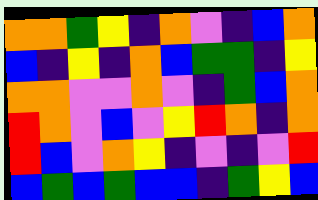[["orange", "orange", "green", "yellow", "indigo", "orange", "violet", "indigo", "blue", "orange"], ["blue", "indigo", "yellow", "indigo", "orange", "blue", "green", "green", "indigo", "yellow"], ["orange", "orange", "violet", "violet", "orange", "violet", "indigo", "green", "blue", "orange"], ["red", "orange", "violet", "blue", "violet", "yellow", "red", "orange", "indigo", "orange"], ["red", "blue", "violet", "orange", "yellow", "indigo", "violet", "indigo", "violet", "red"], ["blue", "green", "blue", "green", "blue", "blue", "indigo", "green", "yellow", "blue"]]